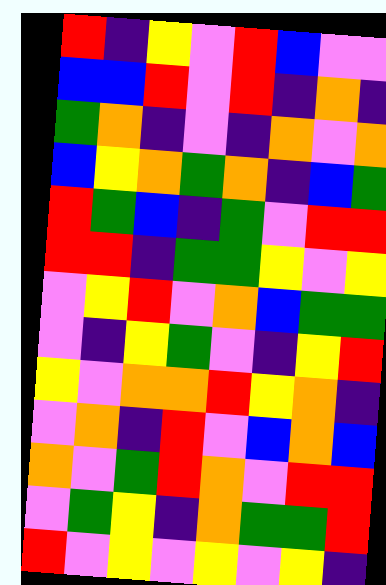[["red", "indigo", "yellow", "violet", "red", "blue", "violet", "violet"], ["blue", "blue", "red", "violet", "red", "indigo", "orange", "indigo"], ["green", "orange", "indigo", "violet", "indigo", "orange", "violet", "orange"], ["blue", "yellow", "orange", "green", "orange", "indigo", "blue", "green"], ["red", "green", "blue", "indigo", "green", "violet", "red", "red"], ["red", "red", "indigo", "green", "green", "yellow", "violet", "yellow"], ["violet", "yellow", "red", "violet", "orange", "blue", "green", "green"], ["violet", "indigo", "yellow", "green", "violet", "indigo", "yellow", "red"], ["yellow", "violet", "orange", "orange", "red", "yellow", "orange", "indigo"], ["violet", "orange", "indigo", "red", "violet", "blue", "orange", "blue"], ["orange", "violet", "green", "red", "orange", "violet", "red", "red"], ["violet", "green", "yellow", "indigo", "orange", "green", "green", "red"], ["red", "violet", "yellow", "violet", "yellow", "violet", "yellow", "indigo"]]